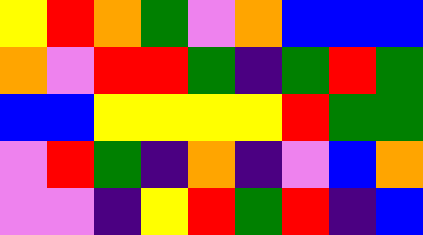[["yellow", "red", "orange", "green", "violet", "orange", "blue", "blue", "blue"], ["orange", "violet", "red", "red", "green", "indigo", "green", "red", "green"], ["blue", "blue", "yellow", "yellow", "yellow", "yellow", "red", "green", "green"], ["violet", "red", "green", "indigo", "orange", "indigo", "violet", "blue", "orange"], ["violet", "violet", "indigo", "yellow", "red", "green", "red", "indigo", "blue"]]